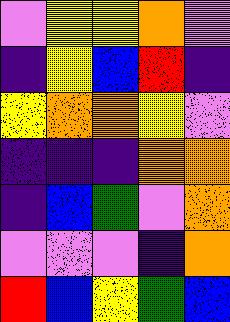[["violet", "yellow", "yellow", "orange", "violet"], ["indigo", "yellow", "blue", "red", "indigo"], ["yellow", "orange", "orange", "yellow", "violet"], ["indigo", "indigo", "indigo", "orange", "orange"], ["indigo", "blue", "green", "violet", "orange"], ["violet", "violet", "violet", "indigo", "orange"], ["red", "blue", "yellow", "green", "blue"]]